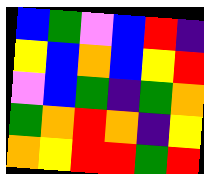[["blue", "green", "violet", "blue", "red", "indigo"], ["yellow", "blue", "orange", "blue", "yellow", "red"], ["violet", "blue", "green", "indigo", "green", "orange"], ["green", "orange", "red", "orange", "indigo", "yellow"], ["orange", "yellow", "red", "red", "green", "red"]]